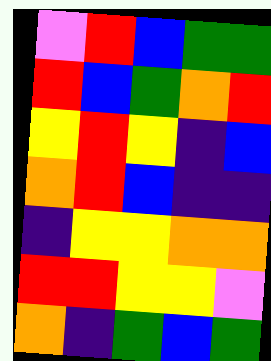[["violet", "red", "blue", "green", "green"], ["red", "blue", "green", "orange", "red"], ["yellow", "red", "yellow", "indigo", "blue"], ["orange", "red", "blue", "indigo", "indigo"], ["indigo", "yellow", "yellow", "orange", "orange"], ["red", "red", "yellow", "yellow", "violet"], ["orange", "indigo", "green", "blue", "green"]]